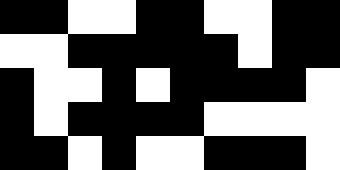[["black", "black", "white", "white", "black", "black", "white", "white", "black", "black"], ["white", "white", "black", "black", "black", "black", "black", "white", "black", "black"], ["black", "white", "white", "black", "white", "black", "black", "black", "black", "white"], ["black", "white", "black", "black", "black", "black", "white", "white", "white", "white"], ["black", "black", "white", "black", "white", "white", "black", "black", "black", "white"]]